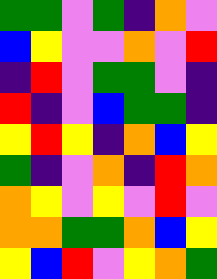[["green", "green", "violet", "green", "indigo", "orange", "violet"], ["blue", "yellow", "violet", "violet", "orange", "violet", "red"], ["indigo", "red", "violet", "green", "green", "violet", "indigo"], ["red", "indigo", "violet", "blue", "green", "green", "indigo"], ["yellow", "red", "yellow", "indigo", "orange", "blue", "yellow"], ["green", "indigo", "violet", "orange", "indigo", "red", "orange"], ["orange", "yellow", "violet", "yellow", "violet", "red", "violet"], ["orange", "orange", "green", "green", "orange", "blue", "yellow"], ["yellow", "blue", "red", "violet", "yellow", "orange", "green"]]